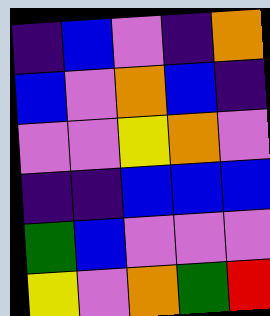[["indigo", "blue", "violet", "indigo", "orange"], ["blue", "violet", "orange", "blue", "indigo"], ["violet", "violet", "yellow", "orange", "violet"], ["indigo", "indigo", "blue", "blue", "blue"], ["green", "blue", "violet", "violet", "violet"], ["yellow", "violet", "orange", "green", "red"]]